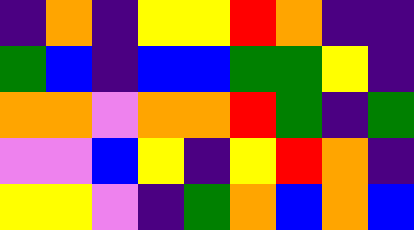[["indigo", "orange", "indigo", "yellow", "yellow", "red", "orange", "indigo", "indigo"], ["green", "blue", "indigo", "blue", "blue", "green", "green", "yellow", "indigo"], ["orange", "orange", "violet", "orange", "orange", "red", "green", "indigo", "green"], ["violet", "violet", "blue", "yellow", "indigo", "yellow", "red", "orange", "indigo"], ["yellow", "yellow", "violet", "indigo", "green", "orange", "blue", "orange", "blue"]]